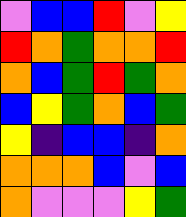[["violet", "blue", "blue", "red", "violet", "yellow"], ["red", "orange", "green", "orange", "orange", "red"], ["orange", "blue", "green", "red", "green", "orange"], ["blue", "yellow", "green", "orange", "blue", "green"], ["yellow", "indigo", "blue", "blue", "indigo", "orange"], ["orange", "orange", "orange", "blue", "violet", "blue"], ["orange", "violet", "violet", "violet", "yellow", "green"]]